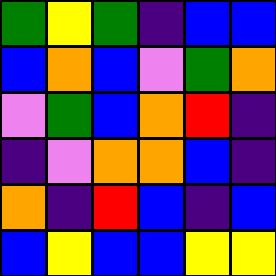[["green", "yellow", "green", "indigo", "blue", "blue"], ["blue", "orange", "blue", "violet", "green", "orange"], ["violet", "green", "blue", "orange", "red", "indigo"], ["indigo", "violet", "orange", "orange", "blue", "indigo"], ["orange", "indigo", "red", "blue", "indigo", "blue"], ["blue", "yellow", "blue", "blue", "yellow", "yellow"]]